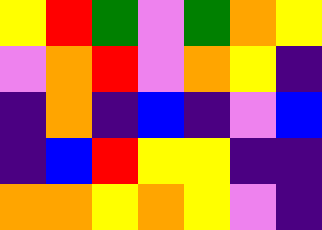[["yellow", "red", "green", "violet", "green", "orange", "yellow"], ["violet", "orange", "red", "violet", "orange", "yellow", "indigo"], ["indigo", "orange", "indigo", "blue", "indigo", "violet", "blue"], ["indigo", "blue", "red", "yellow", "yellow", "indigo", "indigo"], ["orange", "orange", "yellow", "orange", "yellow", "violet", "indigo"]]